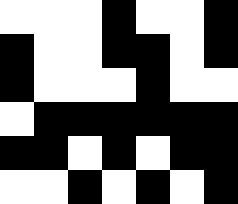[["white", "white", "white", "black", "white", "white", "black"], ["black", "white", "white", "black", "black", "white", "black"], ["black", "white", "white", "white", "black", "white", "white"], ["white", "black", "black", "black", "black", "black", "black"], ["black", "black", "white", "black", "white", "black", "black"], ["white", "white", "black", "white", "black", "white", "black"]]